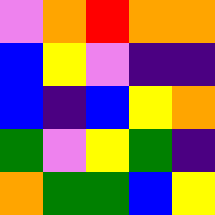[["violet", "orange", "red", "orange", "orange"], ["blue", "yellow", "violet", "indigo", "indigo"], ["blue", "indigo", "blue", "yellow", "orange"], ["green", "violet", "yellow", "green", "indigo"], ["orange", "green", "green", "blue", "yellow"]]